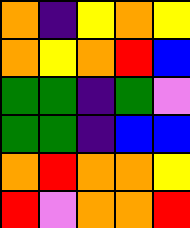[["orange", "indigo", "yellow", "orange", "yellow"], ["orange", "yellow", "orange", "red", "blue"], ["green", "green", "indigo", "green", "violet"], ["green", "green", "indigo", "blue", "blue"], ["orange", "red", "orange", "orange", "yellow"], ["red", "violet", "orange", "orange", "red"]]